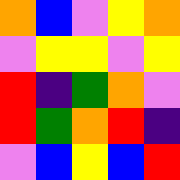[["orange", "blue", "violet", "yellow", "orange"], ["violet", "yellow", "yellow", "violet", "yellow"], ["red", "indigo", "green", "orange", "violet"], ["red", "green", "orange", "red", "indigo"], ["violet", "blue", "yellow", "blue", "red"]]